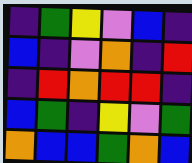[["indigo", "green", "yellow", "violet", "blue", "indigo"], ["blue", "indigo", "violet", "orange", "indigo", "red"], ["indigo", "red", "orange", "red", "red", "indigo"], ["blue", "green", "indigo", "yellow", "violet", "green"], ["orange", "blue", "blue", "green", "orange", "blue"]]